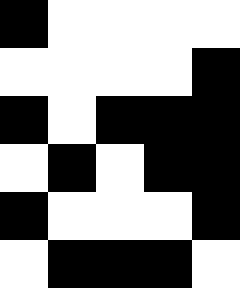[["black", "white", "white", "white", "white"], ["white", "white", "white", "white", "black"], ["black", "white", "black", "black", "black"], ["white", "black", "white", "black", "black"], ["black", "white", "white", "white", "black"], ["white", "black", "black", "black", "white"]]